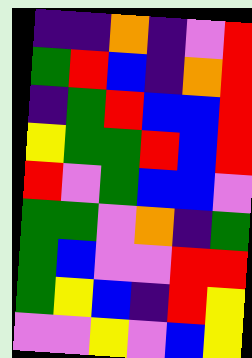[["indigo", "indigo", "orange", "indigo", "violet", "red"], ["green", "red", "blue", "indigo", "orange", "red"], ["indigo", "green", "red", "blue", "blue", "red"], ["yellow", "green", "green", "red", "blue", "red"], ["red", "violet", "green", "blue", "blue", "violet"], ["green", "green", "violet", "orange", "indigo", "green"], ["green", "blue", "violet", "violet", "red", "red"], ["green", "yellow", "blue", "indigo", "red", "yellow"], ["violet", "violet", "yellow", "violet", "blue", "yellow"]]